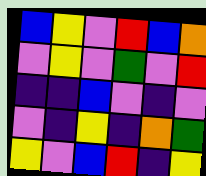[["blue", "yellow", "violet", "red", "blue", "orange"], ["violet", "yellow", "violet", "green", "violet", "red"], ["indigo", "indigo", "blue", "violet", "indigo", "violet"], ["violet", "indigo", "yellow", "indigo", "orange", "green"], ["yellow", "violet", "blue", "red", "indigo", "yellow"]]